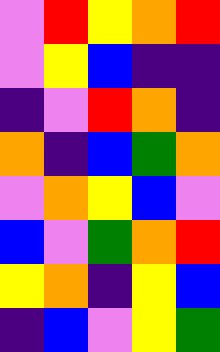[["violet", "red", "yellow", "orange", "red"], ["violet", "yellow", "blue", "indigo", "indigo"], ["indigo", "violet", "red", "orange", "indigo"], ["orange", "indigo", "blue", "green", "orange"], ["violet", "orange", "yellow", "blue", "violet"], ["blue", "violet", "green", "orange", "red"], ["yellow", "orange", "indigo", "yellow", "blue"], ["indigo", "blue", "violet", "yellow", "green"]]